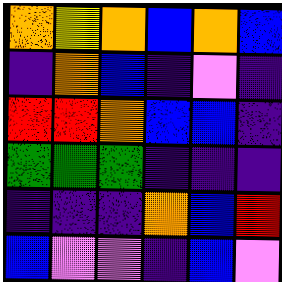[["orange", "yellow", "orange", "blue", "orange", "blue"], ["indigo", "orange", "blue", "indigo", "violet", "indigo"], ["red", "red", "orange", "blue", "blue", "indigo"], ["green", "green", "green", "indigo", "indigo", "indigo"], ["indigo", "indigo", "indigo", "orange", "blue", "red"], ["blue", "violet", "violet", "indigo", "blue", "violet"]]